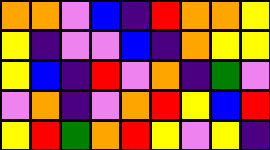[["orange", "orange", "violet", "blue", "indigo", "red", "orange", "orange", "yellow"], ["yellow", "indigo", "violet", "violet", "blue", "indigo", "orange", "yellow", "yellow"], ["yellow", "blue", "indigo", "red", "violet", "orange", "indigo", "green", "violet"], ["violet", "orange", "indigo", "violet", "orange", "red", "yellow", "blue", "red"], ["yellow", "red", "green", "orange", "red", "yellow", "violet", "yellow", "indigo"]]